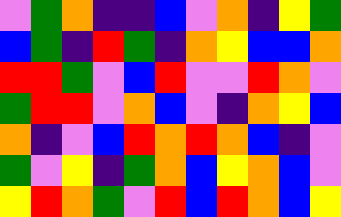[["violet", "green", "orange", "indigo", "indigo", "blue", "violet", "orange", "indigo", "yellow", "green"], ["blue", "green", "indigo", "red", "green", "indigo", "orange", "yellow", "blue", "blue", "orange"], ["red", "red", "green", "violet", "blue", "red", "violet", "violet", "red", "orange", "violet"], ["green", "red", "red", "violet", "orange", "blue", "violet", "indigo", "orange", "yellow", "blue"], ["orange", "indigo", "violet", "blue", "red", "orange", "red", "orange", "blue", "indigo", "violet"], ["green", "violet", "yellow", "indigo", "green", "orange", "blue", "yellow", "orange", "blue", "violet"], ["yellow", "red", "orange", "green", "violet", "red", "blue", "red", "orange", "blue", "yellow"]]